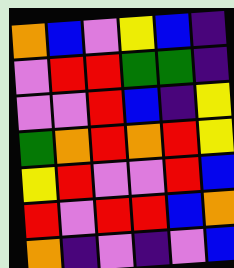[["orange", "blue", "violet", "yellow", "blue", "indigo"], ["violet", "red", "red", "green", "green", "indigo"], ["violet", "violet", "red", "blue", "indigo", "yellow"], ["green", "orange", "red", "orange", "red", "yellow"], ["yellow", "red", "violet", "violet", "red", "blue"], ["red", "violet", "red", "red", "blue", "orange"], ["orange", "indigo", "violet", "indigo", "violet", "blue"]]